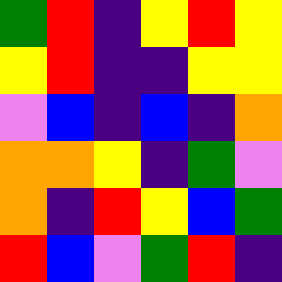[["green", "red", "indigo", "yellow", "red", "yellow"], ["yellow", "red", "indigo", "indigo", "yellow", "yellow"], ["violet", "blue", "indigo", "blue", "indigo", "orange"], ["orange", "orange", "yellow", "indigo", "green", "violet"], ["orange", "indigo", "red", "yellow", "blue", "green"], ["red", "blue", "violet", "green", "red", "indigo"]]